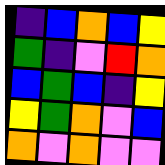[["indigo", "blue", "orange", "blue", "yellow"], ["green", "indigo", "violet", "red", "orange"], ["blue", "green", "blue", "indigo", "yellow"], ["yellow", "green", "orange", "violet", "blue"], ["orange", "violet", "orange", "violet", "violet"]]